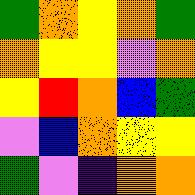[["green", "orange", "yellow", "orange", "green"], ["orange", "yellow", "yellow", "violet", "orange"], ["yellow", "red", "orange", "blue", "green"], ["violet", "blue", "orange", "yellow", "yellow"], ["green", "violet", "indigo", "orange", "orange"]]